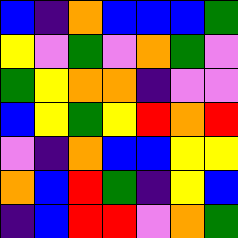[["blue", "indigo", "orange", "blue", "blue", "blue", "green"], ["yellow", "violet", "green", "violet", "orange", "green", "violet"], ["green", "yellow", "orange", "orange", "indigo", "violet", "violet"], ["blue", "yellow", "green", "yellow", "red", "orange", "red"], ["violet", "indigo", "orange", "blue", "blue", "yellow", "yellow"], ["orange", "blue", "red", "green", "indigo", "yellow", "blue"], ["indigo", "blue", "red", "red", "violet", "orange", "green"]]